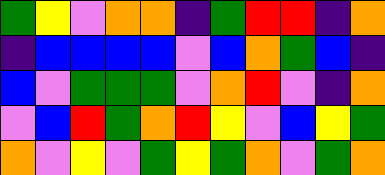[["green", "yellow", "violet", "orange", "orange", "indigo", "green", "red", "red", "indigo", "orange"], ["indigo", "blue", "blue", "blue", "blue", "violet", "blue", "orange", "green", "blue", "indigo"], ["blue", "violet", "green", "green", "green", "violet", "orange", "red", "violet", "indigo", "orange"], ["violet", "blue", "red", "green", "orange", "red", "yellow", "violet", "blue", "yellow", "green"], ["orange", "violet", "yellow", "violet", "green", "yellow", "green", "orange", "violet", "green", "orange"]]